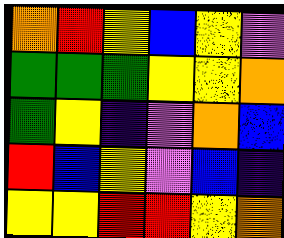[["orange", "red", "yellow", "blue", "yellow", "violet"], ["green", "green", "green", "yellow", "yellow", "orange"], ["green", "yellow", "indigo", "violet", "orange", "blue"], ["red", "blue", "yellow", "violet", "blue", "indigo"], ["yellow", "yellow", "red", "red", "yellow", "orange"]]